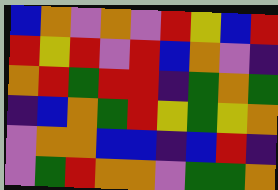[["blue", "orange", "violet", "orange", "violet", "red", "yellow", "blue", "red"], ["red", "yellow", "red", "violet", "red", "blue", "orange", "violet", "indigo"], ["orange", "red", "green", "red", "red", "indigo", "green", "orange", "green"], ["indigo", "blue", "orange", "green", "red", "yellow", "green", "yellow", "orange"], ["violet", "orange", "orange", "blue", "blue", "indigo", "blue", "red", "indigo"], ["violet", "green", "red", "orange", "orange", "violet", "green", "green", "orange"]]